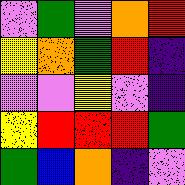[["violet", "green", "violet", "orange", "red"], ["yellow", "orange", "green", "red", "indigo"], ["violet", "violet", "yellow", "violet", "indigo"], ["yellow", "red", "red", "red", "green"], ["green", "blue", "orange", "indigo", "violet"]]